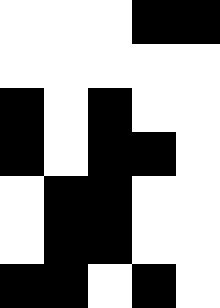[["white", "white", "white", "black", "black"], ["white", "white", "white", "white", "white"], ["black", "white", "black", "white", "white"], ["black", "white", "black", "black", "white"], ["white", "black", "black", "white", "white"], ["white", "black", "black", "white", "white"], ["black", "black", "white", "black", "white"]]